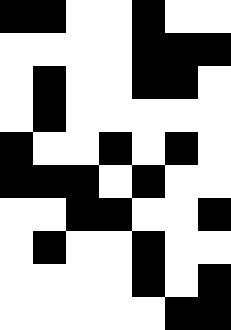[["black", "black", "white", "white", "black", "white", "white"], ["white", "white", "white", "white", "black", "black", "black"], ["white", "black", "white", "white", "black", "black", "white"], ["white", "black", "white", "white", "white", "white", "white"], ["black", "white", "white", "black", "white", "black", "white"], ["black", "black", "black", "white", "black", "white", "white"], ["white", "white", "black", "black", "white", "white", "black"], ["white", "black", "white", "white", "black", "white", "white"], ["white", "white", "white", "white", "black", "white", "black"], ["white", "white", "white", "white", "white", "black", "black"]]